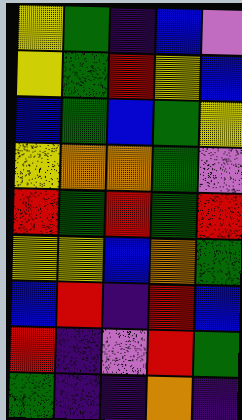[["yellow", "green", "indigo", "blue", "violet"], ["yellow", "green", "red", "yellow", "blue"], ["blue", "green", "blue", "green", "yellow"], ["yellow", "orange", "orange", "green", "violet"], ["red", "green", "red", "green", "red"], ["yellow", "yellow", "blue", "orange", "green"], ["blue", "red", "indigo", "red", "blue"], ["red", "indigo", "violet", "red", "green"], ["green", "indigo", "indigo", "orange", "indigo"]]